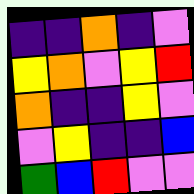[["indigo", "indigo", "orange", "indigo", "violet"], ["yellow", "orange", "violet", "yellow", "red"], ["orange", "indigo", "indigo", "yellow", "violet"], ["violet", "yellow", "indigo", "indigo", "blue"], ["green", "blue", "red", "violet", "violet"]]